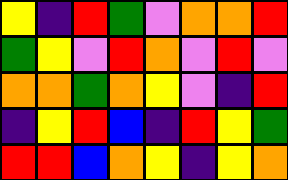[["yellow", "indigo", "red", "green", "violet", "orange", "orange", "red"], ["green", "yellow", "violet", "red", "orange", "violet", "red", "violet"], ["orange", "orange", "green", "orange", "yellow", "violet", "indigo", "red"], ["indigo", "yellow", "red", "blue", "indigo", "red", "yellow", "green"], ["red", "red", "blue", "orange", "yellow", "indigo", "yellow", "orange"]]